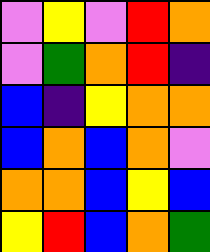[["violet", "yellow", "violet", "red", "orange"], ["violet", "green", "orange", "red", "indigo"], ["blue", "indigo", "yellow", "orange", "orange"], ["blue", "orange", "blue", "orange", "violet"], ["orange", "orange", "blue", "yellow", "blue"], ["yellow", "red", "blue", "orange", "green"]]